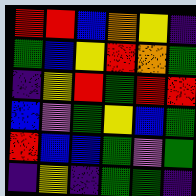[["red", "red", "blue", "orange", "yellow", "indigo"], ["green", "blue", "yellow", "red", "orange", "green"], ["indigo", "yellow", "red", "green", "red", "red"], ["blue", "violet", "green", "yellow", "blue", "green"], ["red", "blue", "blue", "green", "violet", "green"], ["indigo", "yellow", "indigo", "green", "green", "indigo"]]